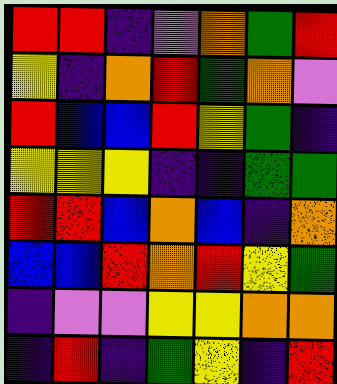[["red", "red", "indigo", "violet", "orange", "green", "red"], ["yellow", "indigo", "orange", "red", "green", "orange", "violet"], ["red", "blue", "blue", "red", "yellow", "green", "indigo"], ["yellow", "yellow", "yellow", "indigo", "indigo", "green", "green"], ["red", "red", "blue", "orange", "blue", "indigo", "orange"], ["blue", "blue", "red", "orange", "red", "yellow", "green"], ["indigo", "violet", "violet", "yellow", "yellow", "orange", "orange"], ["indigo", "red", "indigo", "green", "yellow", "indigo", "red"]]